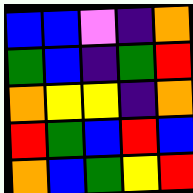[["blue", "blue", "violet", "indigo", "orange"], ["green", "blue", "indigo", "green", "red"], ["orange", "yellow", "yellow", "indigo", "orange"], ["red", "green", "blue", "red", "blue"], ["orange", "blue", "green", "yellow", "red"]]